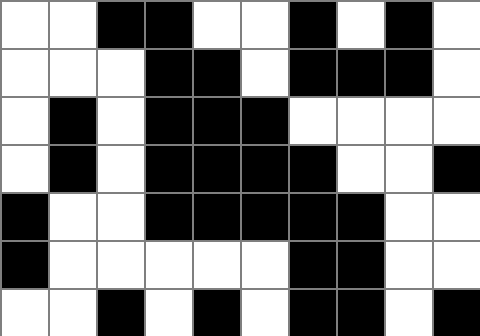[["white", "white", "black", "black", "white", "white", "black", "white", "black", "white"], ["white", "white", "white", "black", "black", "white", "black", "black", "black", "white"], ["white", "black", "white", "black", "black", "black", "white", "white", "white", "white"], ["white", "black", "white", "black", "black", "black", "black", "white", "white", "black"], ["black", "white", "white", "black", "black", "black", "black", "black", "white", "white"], ["black", "white", "white", "white", "white", "white", "black", "black", "white", "white"], ["white", "white", "black", "white", "black", "white", "black", "black", "white", "black"]]